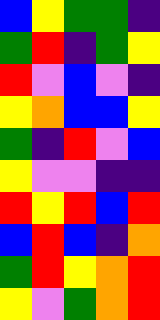[["blue", "yellow", "green", "green", "indigo"], ["green", "red", "indigo", "green", "yellow"], ["red", "violet", "blue", "violet", "indigo"], ["yellow", "orange", "blue", "blue", "yellow"], ["green", "indigo", "red", "violet", "blue"], ["yellow", "violet", "violet", "indigo", "indigo"], ["red", "yellow", "red", "blue", "red"], ["blue", "red", "blue", "indigo", "orange"], ["green", "red", "yellow", "orange", "red"], ["yellow", "violet", "green", "orange", "red"]]